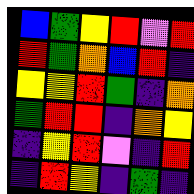[["blue", "green", "yellow", "red", "violet", "red"], ["red", "green", "orange", "blue", "red", "indigo"], ["yellow", "yellow", "red", "green", "indigo", "orange"], ["green", "red", "red", "indigo", "orange", "yellow"], ["indigo", "yellow", "red", "violet", "indigo", "red"], ["indigo", "red", "yellow", "indigo", "green", "indigo"]]